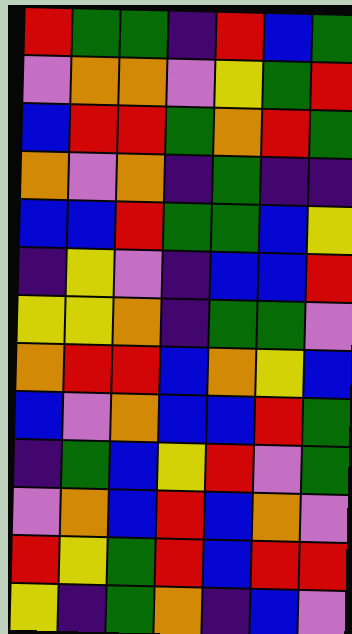[["red", "green", "green", "indigo", "red", "blue", "green"], ["violet", "orange", "orange", "violet", "yellow", "green", "red"], ["blue", "red", "red", "green", "orange", "red", "green"], ["orange", "violet", "orange", "indigo", "green", "indigo", "indigo"], ["blue", "blue", "red", "green", "green", "blue", "yellow"], ["indigo", "yellow", "violet", "indigo", "blue", "blue", "red"], ["yellow", "yellow", "orange", "indigo", "green", "green", "violet"], ["orange", "red", "red", "blue", "orange", "yellow", "blue"], ["blue", "violet", "orange", "blue", "blue", "red", "green"], ["indigo", "green", "blue", "yellow", "red", "violet", "green"], ["violet", "orange", "blue", "red", "blue", "orange", "violet"], ["red", "yellow", "green", "red", "blue", "red", "red"], ["yellow", "indigo", "green", "orange", "indigo", "blue", "violet"]]